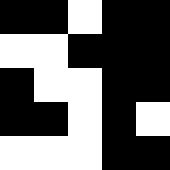[["black", "black", "white", "black", "black"], ["white", "white", "black", "black", "black"], ["black", "white", "white", "black", "black"], ["black", "black", "white", "black", "white"], ["white", "white", "white", "black", "black"]]